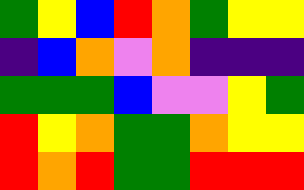[["green", "yellow", "blue", "red", "orange", "green", "yellow", "yellow"], ["indigo", "blue", "orange", "violet", "orange", "indigo", "indigo", "indigo"], ["green", "green", "green", "blue", "violet", "violet", "yellow", "green"], ["red", "yellow", "orange", "green", "green", "orange", "yellow", "yellow"], ["red", "orange", "red", "green", "green", "red", "red", "red"]]